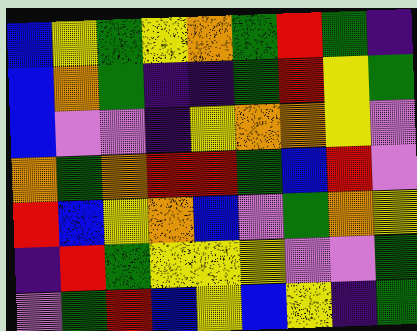[["blue", "yellow", "green", "yellow", "orange", "green", "red", "green", "indigo"], ["blue", "orange", "green", "indigo", "indigo", "green", "red", "yellow", "green"], ["blue", "violet", "violet", "indigo", "yellow", "orange", "orange", "yellow", "violet"], ["orange", "green", "orange", "red", "red", "green", "blue", "red", "violet"], ["red", "blue", "yellow", "orange", "blue", "violet", "green", "orange", "yellow"], ["indigo", "red", "green", "yellow", "yellow", "yellow", "violet", "violet", "green"], ["violet", "green", "red", "blue", "yellow", "blue", "yellow", "indigo", "green"]]